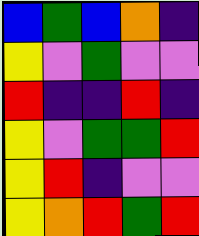[["blue", "green", "blue", "orange", "indigo"], ["yellow", "violet", "green", "violet", "violet"], ["red", "indigo", "indigo", "red", "indigo"], ["yellow", "violet", "green", "green", "red"], ["yellow", "red", "indigo", "violet", "violet"], ["yellow", "orange", "red", "green", "red"]]